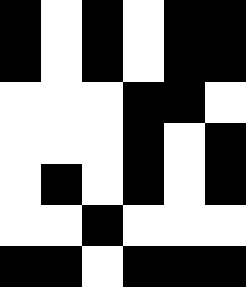[["black", "white", "black", "white", "black", "black"], ["black", "white", "black", "white", "black", "black"], ["white", "white", "white", "black", "black", "white"], ["white", "white", "white", "black", "white", "black"], ["white", "black", "white", "black", "white", "black"], ["white", "white", "black", "white", "white", "white"], ["black", "black", "white", "black", "black", "black"]]